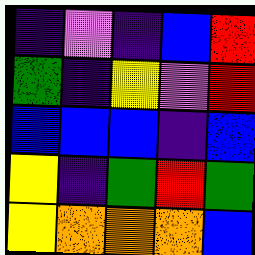[["indigo", "violet", "indigo", "blue", "red"], ["green", "indigo", "yellow", "violet", "red"], ["blue", "blue", "blue", "indigo", "blue"], ["yellow", "indigo", "green", "red", "green"], ["yellow", "orange", "orange", "orange", "blue"]]